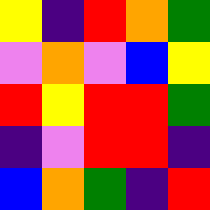[["yellow", "indigo", "red", "orange", "green"], ["violet", "orange", "violet", "blue", "yellow"], ["red", "yellow", "red", "red", "green"], ["indigo", "violet", "red", "red", "indigo"], ["blue", "orange", "green", "indigo", "red"]]